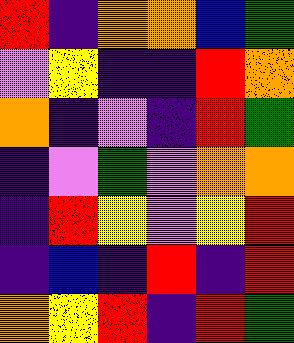[["red", "indigo", "orange", "orange", "blue", "green"], ["violet", "yellow", "indigo", "indigo", "red", "orange"], ["orange", "indigo", "violet", "indigo", "red", "green"], ["indigo", "violet", "green", "violet", "orange", "orange"], ["indigo", "red", "yellow", "violet", "yellow", "red"], ["indigo", "blue", "indigo", "red", "indigo", "red"], ["orange", "yellow", "red", "indigo", "red", "green"]]